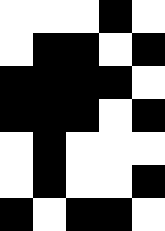[["white", "white", "white", "black", "white"], ["white", "black", "black", "white", "black"], ["black", "black", "black", "black", "white"], ["black", "black", "black", "white", "black"], ["white", "black", "white", "white", "white"], ["white", "black", "white", "white", "black"], ["black", "white", "black", "black", "white"]]